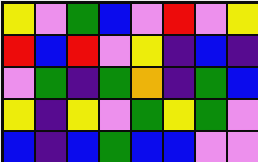[["yellow", "violet", "green", "blue", "violet", "red", "violet", "yellow"], ["red", "blue", "red", "violet", "yellow", "indigo", "blue", "indigo"], ["violet", "green", "indigo", "green", "orange", "indigo", "green", "blue"], ["yellow", "indigo", "yellow", "violet", "green", "yellow", "green", "violet"], ["blue", "indigo", "blue", "green", "blue", "blue", "violet", "violet"]]